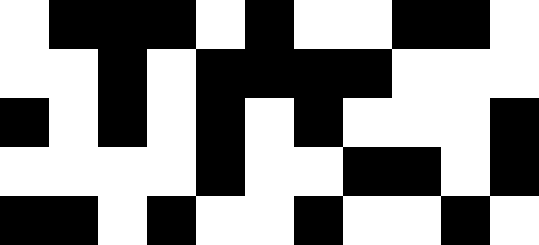[["white", "black", "black", "black", "white", "black", "white", "white", "black", "black", "white"], ["white", "white", "black", "white", "black", "black", "black", "black", "white", "white", "white"], ["black", "white", "black", "white", "black", "white", "black", "white", "white", "white", "black"], ["white", "white", "white", "white", "black", "white", "white", "black", "black", "white", "black"], ["black", "black", "white", "black", "white", "white", "black", "white", "white", "black", "white"]]